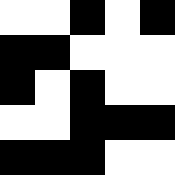[["white", "white", "black", "white", "black"], ["black", "black", "white", "white", "white"], ["black", "white", "black", "white", "white"], ["white", "white", "black", "black", "black"], ["black", "black", "black", "white", "white"]]